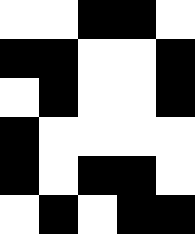[["white", "white", "black", "black", "white"], ["black", "black", "white", "white", "black"], ["white", "black", "white", "white", "black"], ["black", "white", "white", "white", "white"], ["black", "white", "black", "black", "white"], ["white", "black", "white", "black", "black"]]